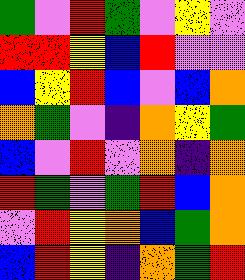[["green", "violet", "red", "green", "violet", "yellow", "violet"], ["red", "red", "yellow", "blue", "red", "violet", "violet"], ["blue", "yellow", "red", "blue", "violet", "blue", "orange"], ["orange", "green", "violet", "indigo", "orange", "yellow", "green"], ["blue", "violet", "red", "violet", "orange", "indigo", "orange"], ["red", "green", "violet", "green", "red", "blue", "orange"], ["violet", "red", "yellow", "orange", "blue", "green", "orange"], ["blue", "red", "yellow", "indigo", "orange", "green", "red"]]